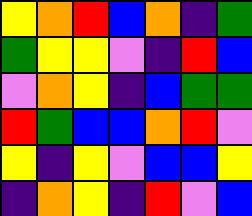[["yellow", "orange", "red", "blue", "orange", "indigo", "green"], ["green", "yellow", "yellow", "violet", "indigo", "red", "blue"], ["violet", "orange", "yellow", "indigo", "blue", "green", "green"], ["red", "green", "blue", "blue", "orange", "red", "violet"], ["yellow", "indigo", "yellow", "violet", "blue", "blue", "yellow"], ["indigo", "orange", "yellow", "indigo", "red", "violet", "blue"]]